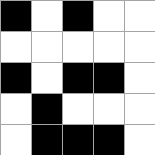[["black", "white", "black", "white", "white"], ["white", "white", "white", "white", "white"], ["black", "white", "black", "black", "white"], ["white", "black", "white", "white", "white"], ["white", "black", "black", "black", "white"]]